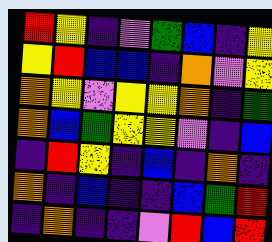[["red", "yellow", "indigo", "violet", "green", "blue", "indigo", "yellow"], ["yellow", "red", "blue", "blue", "indigo", "orange", "violet", "yellow"], ["orange", "yellow", "violet", "yellow", "yellow", "orange", "indigo", "green"], ["orange", "blue", "green", "yellow", "yellow", "violet", "indigo", "blue"], ["indigo", "red", "yellow", "indigo", "blue", "indigo", "orange", "indigo"], ["orange", "indigo", "blue", "indigo", "indigo", "blue", "green", "red"], ["indigo", "orange", "indigo", "indigo", "violet", "red", "blue", "red"]]